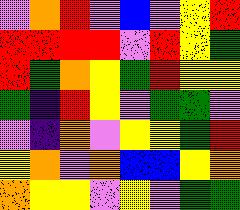[["violet", "orange", "red", "violet", "blue", "violet", "yellow", "red"], ["red", "red", "red", "red", "violet", "red", "yellow", "green"], ["red", "green", "orange", "yellow", "green", "red", "yellow", "yellow"], ["green", "indigo", "red", "yellow", "violet", "green", "green", "violet"], ["violet", "indigo", "orange", "violet", "yellow", "yellow", "green", "red"], ["yellow", "orange", "violet", "orange", "blue", "blue", "yellow", "orange"], ["orange", "yellow", "yellow", "violet", "yellow", "violet", "green", "green"]]